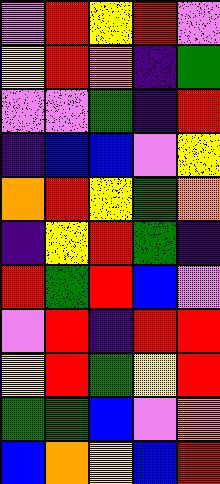[["violet", "red", "yellow", "red", "violet"], ["yellow", "red", "orange", "indigo", "green"], ["violet", "violet", "green", "indigo", "red"], ["indigo", "blue", "blue", "violet", "yellow"], ["orange", "red", "yellow", "green", "orange"], ["indigo", "yellow", "red", "green", "indigo"], ["red", "green", "red", "blue", "violet"], ["violet", "red", "indigo", "red", "red"], ["yellow", "red", "green", "yellow", "red"], ["green", "green", "blue", "violet", "orange"], ["blue", "orange", "yellow", "blue", "red"]]